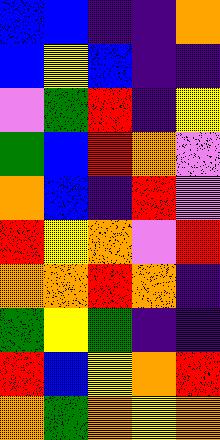[["blue", "blue", "indigo", "indigo", "orange"], ["blue", "yellow", "blue", "indigo", "indigo"], ["violet", "green", "red", "indigo", "yellow"], ["green", "blue", "red", "orange", "violet"], ["orange", "blue", "indigo", "red", "violet"], ["red", "yellow", "orange", "violet", "red"], ["orange", "orange", "red", "orange", "indigo"], ["green", "yellow", "green", "indigo", "indigo"], ["red", "blue", "yellow", "orange", "red"], ["orange", "green", "orange", "yellow", "orange"]]